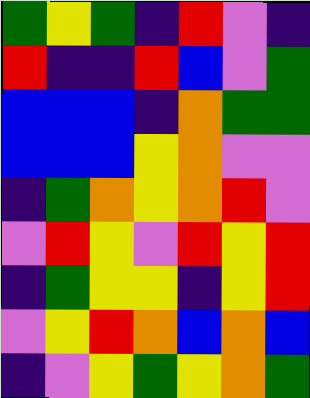[["green", "yellow", "green", "indigo", "red", "violet", "indigo"], ["red", "indigo", "indigo", "red", "blue", "violet", "green"], ["blue", "blue", "blue", "indigo", "orange", "green", "green"], ["blue", "blue", "blue", "yellow", "orange", "violet", "violet"], ["indigo", "green", "orange", "yellow", "orange", "red", "violet"], ["violet", "red", "yellow", "violet", "red", "yellow", "red"], ["indigo", "green", "yellow", "yellow", "indigo", "yellow", "red"], ["violet", "yellow", "red", "orange", "blue", "orange", "blue"], ["indigo", "violet", "yellow", "green", "yellow", "orange", "green"]]